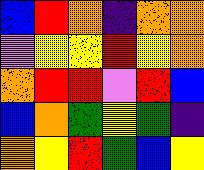[["blue", "red", "orange", "indigo", "orange", "orange"], ["violet", "yellow", "yellow", "red", "yellow", "orange"], ["orange", "red", "red", "violet", "red", "blue"], ["blue", "orange", "green", "yellow", "green", "indigo"], ["orange", "yellow", "red", "green", "blue", "yellow"]]